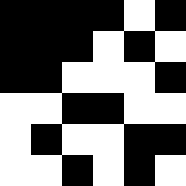[["black", "black", "black", "black", "white", "black"], ["black", "black", "black", "white", "black", "white"], ["black", "black", "white", "white", "white", "black"], ["white", "white", "black", "black", "white", "white"], ["white", "black", "white", "white", "black", "black"], ["white", "white", "black", "white", "black", "white"]]